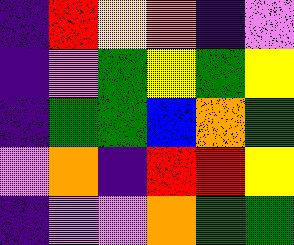[["indigo", "red", "yellow", "orange", "indigo", "violet"], ["indigo", "violet", "green", "yellow", "green", "yellow"], ["indigo", "green", "green", "blue", "orange", "green"], ["violet", "orange", "indigo", "red", "red", "yellow"], ["indigo", "violet", "violet", "orange", "green", "green"]]